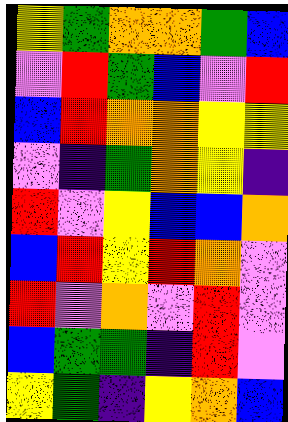[["yellow", "green", "orange", "orange", "green", "blue"], ["violet", "red", "green", "blue", "violet", "red"], ["blue", "red", "orange", "orange", "yellow", "yellow"], ["violet", "indigo", "green", "orange", "yellow", "indigo"], ["red", "violet", "yellow", "blue", "blue", "orange"], ["blue", "red", "yellow", "red", "orange", "violet"], ["red", "violet", "orange", "violet", "red", "violet"], ["blue", "green", "green", "indigo", "red", "violet"], ["yellow", "green", "indigo", "yellow", "orange", "blue"]]